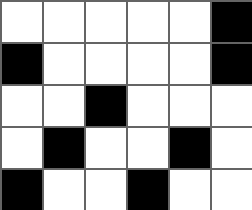[["white", "white", "white", "white", "white", "black"], ["black", "white", "white", "white", "white", "black"], ["white", "white", "black", "white", "white", "white"], ["white", "black", "white", "white", "black", "white"], ["black", "white", "white", "black", "white", "white"]]